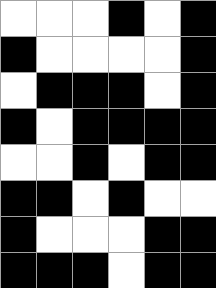[["white", "white", "white", "black", "white", "black"], ["black", "white", "white", "white", "white", "black"], ["white", "black", "black", "black", "white", "black"], ["black", "white", "black", "black", "black", "black"], ["white", "white", "black", "white", "black", "black"], ["black", "black", "white", "black", "white", "white"], ["black", "white", "white", "white", "black", "black"], ["black", "black", "black", "white", "black", "black"]]